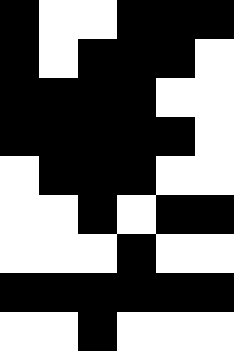[["black", "white", "white", "black", "black", "black"], ["black", "white", "black", "black", "black", "white"], ["black", "black", "black", "black", "white", "white"], ["black", "black", "black", "black", "black", "white"], ["white", "black", "black", "black", "white", "white"], ["white", "white", "black", "white", "black", "black"], ["white", "white", "white", "black", "white", "white"], ["black", "black", "black", "black", "black", "black"], ["white", "white", "black", "white", "white", "white"]]